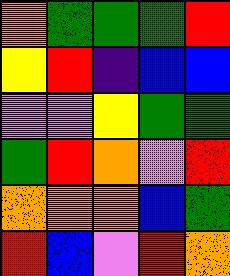[["orange", "green", "green", "green", "red"], ["yellow", "red", "indigo", "blue", "blue"], ["violet", "violet", "yellow", "green", "green"], ["green", "red", "orange", "violet", "red"], ["orange", "orange", "orange", "blue", "green"], ["red", "blue", "violet", "red", "orange"]]